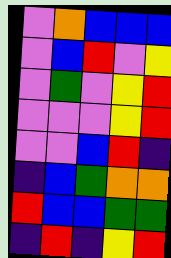[["violet", "orange", "blue", "blue", "blue"], ["violet", "blue", "red", "violet", "yellow"], ["violet", "green", "violet", "yellow", "red"], ["violet", "violet", "violet", "yellow", "red"], ["violet", "violet", "blue", "red", "indigo"], ["indigo", "blue", "green", "orange", "orange"], ["red", "blue", "blue", "green", "green"], ["indigo", "red", "indigo", "yellow", "red"]]